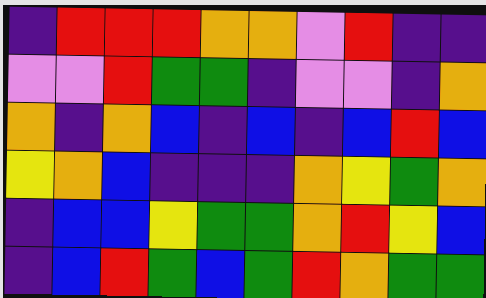[["indigo", "red", "red", "red", "orange", "orange", "violet", "red", "indigo", "indigo"], ["violet", "violet", "red", "green", "green", "indigo", "violet", "violet", "indigo", "orange"], ["orange", "indigo", "orange", "blue", "indigo", "blue", "indigo", "blue", "red", "blue"], ["yellow", "orange", "blue", "indigo", "indigo", "indigo", "orange", "yellow", "green", "orange"], ["indigo", "blue", "blue", "yellow", "green", "green", "orange", "red", "yellow", "blue"], ["indigo", "blue", "red", "green", "blue", "green", "red", "orange", "green", "green"]]